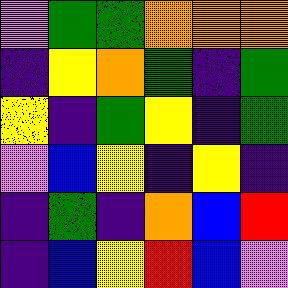[["violet", "green", "green", "orange", "orange", "orange"], ["indigo", "yellow", "orange", "green", "indigo", "green"], ["yellow", "indigo", "green", "yellow", "indigo", "green"], ["violet", "blue", "yellow", "indigo", "yellow", "indigo"], ["indigo", "green", "indigo", "orange", "blue", "red"], ["indigo", "blue", "yellow", "red", "blue", "violet"]]